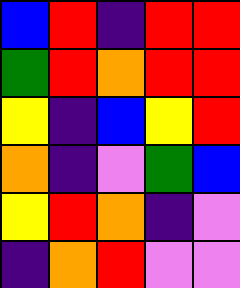[["blue", "red", "indigo", "red", "red"], ["green", "red", "orange", "red", "red"], ["yellow", "indigo", "blue", "yellow", "red"], ["orange", "indigo", "violet", "green", "blue"], ["yellow", "red", "orange", "indigo", "violet"], ["indigo", "orange", "red", "violet", "violet"]]